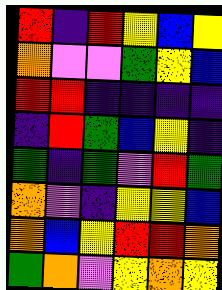[["red", "indigo", "red", "yellow", "blue", "yellow"], ["orange", "violet", "violet", "green", "yellow", "blue"], ["red", "red", "indigo", "indigo", "indigo", "indigo"], ["indigo", "red", "green", "blue", "yellow", "indigo"], ["green", "indigo", "green", "violet", "red", "green"], ["orange", "violet", "indigo", "yellow", "yellow", "blue"], ["orange", "blue", "yellow", "red", "red", "orange"], ["green", "orange", "violet", "yellow", "orange", "yellow"]]